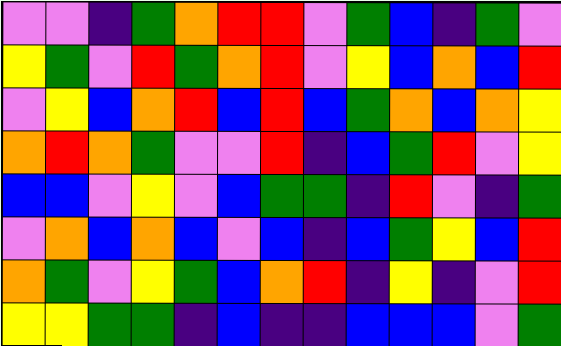[["violet", "violet", "indigo", "green", "orange", "red", "red", "violet", "green", "blue", "indigo", "green", "violet"], ["yellow", "green", "violet", "red", "green", "orange", "red", "violet", "yellow", "blue", "orange", "blue", "red"], ["violet", "yellow", "blue", "orange", "red", "blue", "red", "blue", "green", "orange", "blue", "orange", "yellow"], ["orange", "red", "orange", "green", "violet", "violet", "red", "indigo", "blue", "green", "red", "violet", "yellow"], ["blue", "blue", "violet", "yellow", "violet", "blue", "green", "green", "indigo", "red", "violet", "indigo", "green"], ["violet", "orange", "blue", "orange", "blue", "violet", "blue", "indigo", "blue", "green", "yellow", "blue", "red"], ["orange", "green", "violet", "yellow", "green", "blue", "orange", "red", "indigo", "yellow", "indigo", "violet", "red"], ["yellow", "yellow", "green", "green", "indigo", "blue", "indigo", "indigo", "blue", "blue", "blue", "violet", "green"]]